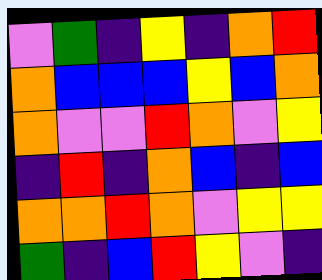[["violet", "green", "indigo", "yellow", "indigo", "orange", "red"], ["orange", "blue", "blue", "blue", "yellow", "blue", "orange"], ["orange", "violet", "violet", "red", "orange", "violet", "yellow"], ["indigo", "red", "indigo", "orange", "blue", "indigo", "blue"], ["orange", "orange", "red", "orange", "violet", "yellow", "yellow"], ["green", "indigo", "blue", "red", "yellow", "violet", "indigo"]]